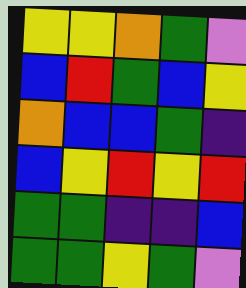[["yellow", "yellow", "orange", "green", "violet"], ["blue", "red", "green", "blue", "yellow"], ["orange", "blue", "blue", "green", "indigo"], ["blue", "yellow", "red", "yellow", "red"], ["green", "green", "indigo", "indigo", "blue"], ["green", "green", "yellow", "green", "violet"]]